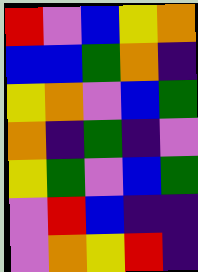[["red", "violet", "blue", "yellow", "orange"], ["blue", "blue", "green", "orange", "indigo"], ["yellow", "orange", "violet", "blue", "green"], ["orange", "indigo", "green", "indigo", "violet"], ["yellow", "green", "violet", "blue", "green"], ["violet", "red", "blue", "indigo", "indigo"], ["violet", "orange", "yellow", "red", "indigo"]]